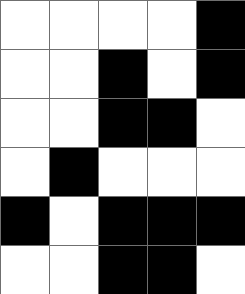[["white", "white", "white", "white", "black"], ["white", "white", "black", "white", "black"], ["white", "white", "black", "black", "white"], ["white", "black", "white", "white", "white"], ["black", "white", "black", "black", "black"], ["white", "white", "black", "black", "white"]]